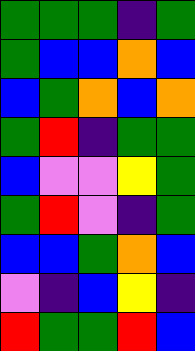[["green", "green", "green", "indigo", "green"], ["green", "blue", "blue", "orange", "blue"], ["blue", "green", "orange", "blue", "orange"], ["green", "red", "indigo", "green", "green"], ["blue", "violet", "violet", "yellow", "green"], ["green", "red", "violet", "indigo", "green"], ["blue", "blue", "green", "orange", "blue"], ["violet", "indigo", "blue", "yellow", "indigo"], ["red", "green", "green", "red", "blue"]]